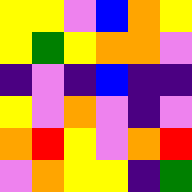[["yellow", "yellow", "violet", "blue", "orange", "yellow"], ["yellow", "green", "yellow", "orange", "orange", "violet"], ["indigo", "violet", "indigo", "blue", "indigo", "indigo"], ["yellow", "violet", "orange", "violet", "indigo", "violet"], ["orange", "red", "yellow", "violet", "orange", "red"], ["violet", "orange", "yellow", "yellow", "indigo", "green"]]